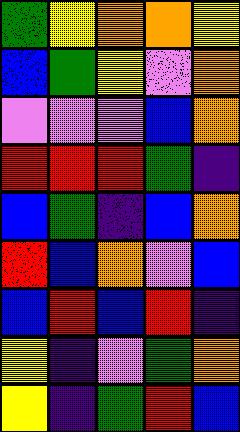[["green", "yellow", "orange", "orange", "yellow"], ["blue", "green", "yellow", "violet", "orange"], ["violet", "violet", "violet", "blue", "orange"], ["red", "red", "red", "green", "indigo"], ["blue", "green", "indigo", "blue", "orange"], ["red", "blue", "orange", "violet", "blue"], ["blue", "red", "blue", "red", "indigo"], ["yellow", "indigo", "violet", "green", "orange"], ["yellow", "indigo", "green", "red", "blue"]]